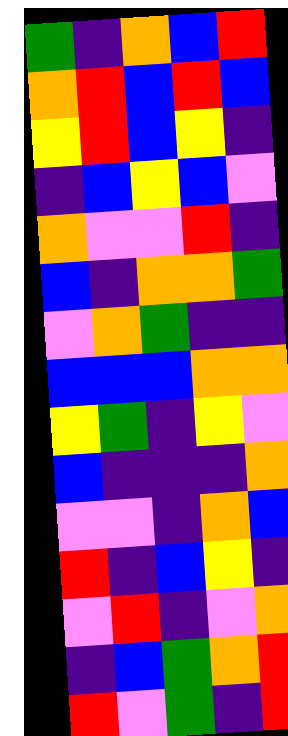[["green", "indigo", "orange", "blue", "red"], ["orange", "red", "blue", "red", "blue"], ["yellow", "red", "blue", "yellow", "indigo"], ["indigo", "blue", "yellow", "blue", "violet"], ["orange", "violet", "violet", "red", "indigo"], ["blue", "indigo", "orange", "orange", "green"], ["violet", "orange", "green", "indigo", "indigo"], ["blue", "blue", "blue", "orange", "orange"], ["yellow", "green", "indigo", "yellow", "violet"], ["blue", "indigo", "indigo", "indigo", "orange"], ["violet", "violet", "indigo", "orange", "blue"], ["red", "indigo", "blue", "yellow", "indigo"], ["violet", "red", "indigo", "violet", "orange"], ["indigo", "blue", "green", "orange", "red"], ["red", "violet", "green", "indigo", "red"]]